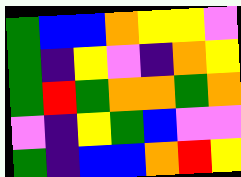[["green", "blue", "blue", "orange", "yellow", "yellow", "violet"], ["green", "indigo", "yellow", "violet", "indigo", "orange", "yellow"], ["green", "red", "green", "orange", "orange", "green", "orange"], ["violet", "indigo", "yellow", "green", "blue", "violet", "violet"], ["green", "indigo", "blue", "blue", "orange", "red", "yellow"]]